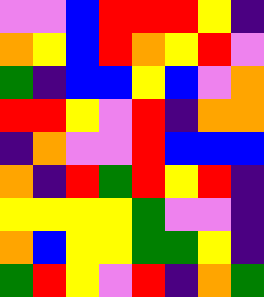[["violet", "violet", "blue", "red", "red", "red", "yellow", "indigo"], ["orange", "yellow", "blue", "red", "orange", "yellow", "red", "violet"], ["green", "indigo", "blue", "blue", "yellow", "blue", "violet", "orange"], ["red", "red", "yellow", "violet", "red", "indigo", "orange", "orange"], ["indigo", "orange", "violet", "violet", "red", "blue", "blue", "blue"], ["orange", "indigo", "red", "green", "red", "yellow", "red", "indigo"], ["yellow", "yellow", "yellow", "yellow", "green", "violet", "violet", "indigo"], ["orange", "blue", "yellow", "yellow", "green", "green", "yellow", "indigo"], ["green", "red", "yellow", "violet", "red", "indigo", "orange", "green"]]